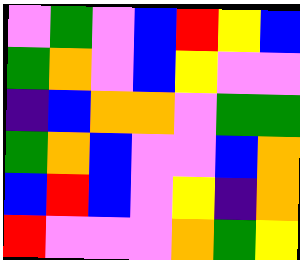[["violet", "green", "violet", "blue", "red", "yellow", "blue"], ["green", "orange", "violet", "blue", "yellow", "violet", "violet"], ["indigo", "blue", "orange", "orange", "violet", "green", "green"], ["green", "orange", "blue", "violet", "violet", "blue", "orange"], ["blue", "red", "blue", "violet", "yellow", "indigo", "orange"], ["red", "violet", "violet", "violet", "orange", "green", "yellow"]]